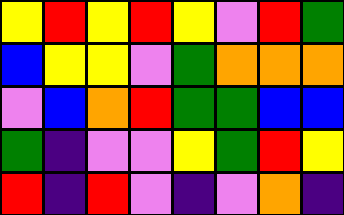[["yellow", "red", "yellow", "red", "yellow", "violet", "red", "green"], ["blue", "yellow", "yellow", "violet", "green", "orange", "orange", "orange"], ["violet", "blue", "orange", "red", "green", "green", "blue", "blue"], ["green", "indigo", "violet", "violet", "yellow", "green", "red", "yellow"], ["red", "indigo", "red", "violet", "indigo", "violet", "orange", "indigo"]]